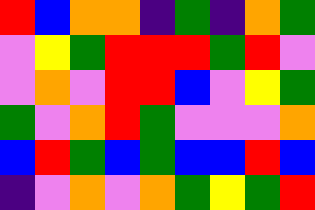[["red", "blue", "orange", "orange", "indigo", "green", "indigo", "orange", "green"], ["violet", "yellow", "green", "red", "red", "red", "green", "red", "violet"], ["violet", "orange", "violet", "red", "red", "blue", "violet", "yellow", "green"], ["green", "violet", "orange", "red", "green", "violet", "violet", "violet", "orange"], ["blue", "red", "green", "blue", "green", "blue", "blue", "red", "blue"], ["indigo", "violet", "orange", "violet", "orange", "green", "yellow", "green", "red"]]